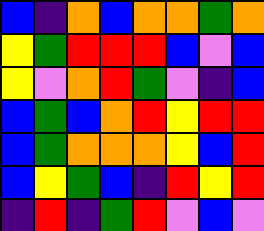[["blue", "indigo", "orange", "blue", "orange", "orange", "green", "orange"], ["yellow", "green", "red", "red", "red", "blue", "violet", "blue"], ["yellow", "violet", "orange", "red", "green", "violet", "indigo", "blue"], ["blue", "green", "blue", "orange", "red", "yellow", "red", "red"], ["blue", "green", "orange", "orange", "orange", "yellow", "blue", "red"], ["blue", "yellow", "green", "blue", "indigo", "red", "yellow", "red"], ["indigo", "red", "indigo", "green", "red", "violet", "blue", "violet"]]